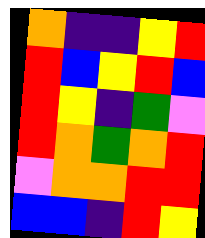[["orange", "indigo", "indigo", "yellow", "red"], ["red", "blue", "yellow", "red", "blue"], ["red", "yellow", "indigo", "green", "violet"], ["red", "orange", "green", "orange", "red"], ["violet", "orange", "orange", "red", "red"], ["blue", "blue", "indigo", "red", "yellow"]]